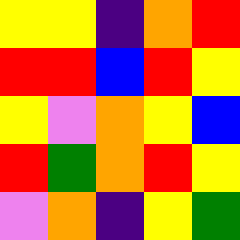[["yellow", "yellow", "indigo", "orange", "red"], ["red", "red", "blue", "red", "yellow"], ["yellow", "violet", "orange", "yellow", "blue"], ["red", "green", "orange", "red", "yellow"], ["violet", "orange", "indigo", "yellow", "green"]]